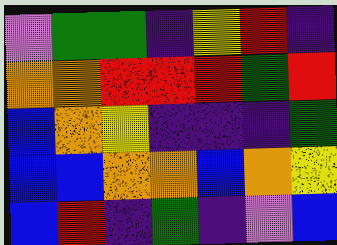[["violet", "green", "green", "indigo", "yellow", "red", "indigo"], ["orange", "orange", "red", "red", "red", "green", "red"], ["blue", "orange", "yellow", "indigo", "indigo", "indigo", "green"], ["blue", "blue", "orange", "orange", "blue", "orange", "yellow"], ["blue", "red", "indigo", "green", "indigo", "violet", "blue"]]